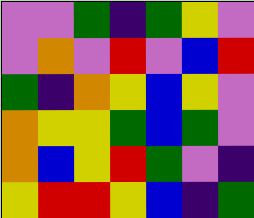[["violet", "violet", "green", "indigo", "green", "yellow", "violet"], ["violet", "orange", "violet", "red", "violet", "blue", "red"], ["green", "indigo", "orange", "yellow", "blue", "yellow", "violet"], ["orange", "yellow", "yellow", "green", "blue", "green", "violet"], ["orange", "blue", "yellow", "red", "green", "violet", "indigo"], ["yellow", "red", "red", "yellow", "blue", "indigo", "green"]]